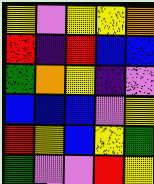[["yellow", "violet", "yellow", "yellow", "orange"], ["red", "indigo", "red", "blue", "blue"], ["green", "orange", "yellow", "indigo", "violet"], ["blue", "blue", "blue", "violet", "yellow"], ["red", "yellow", "blue", "yellow", "green"], ["green", "violet", "violet", "red", "yellow"]]